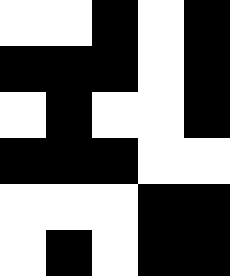[["white", "white", "black", "white", "black"], ["black", "black", "black", "white", "black"], ["white", "black", "white", "white", "black"], ["black", "black", "black", "white", "white"], ["white", "white", "white", "black", "black"], ["white", "black", "white", "black", "black"]]